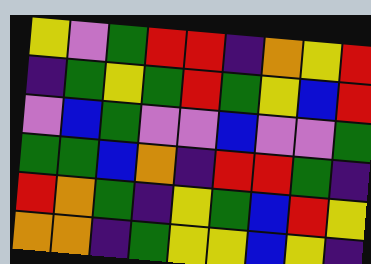[["yellow", "violet", "green", "red", "red", "indigo", "orange", "yellow", "red"], ["indigo", "green", "yellow", "green", "red", "green", "yellow", "blue", "red"], ["violet", "blue", "green", "violet", "violet", "blue", "violet", "violet", "green"], ["green", "green", "blue", "orange", "indigo", "red", "red", "green", "indigo"], ["red", "orange", "green", "indigo", "yellow", "green", "blue", "red", "yellow"], ["orange", "orange", "indigo", "green", "yellow", "yellow", "blue", "yellow", "indigo"]]